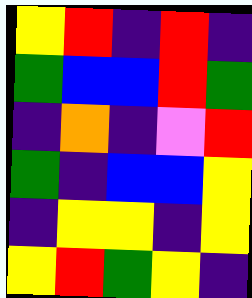[["yellow", "red", "indigo", "red", "indigo"], ["green", "blue", "blue", "red", "green"], ["indigo", "orange", "indigo", "violet", "red"], ["green", "indigo", "blue", "blue", "yellow"], ["indigo", "yellow", "yellow", "indigo", "yellow"], ["yellow", "red", "green", "yellow", "indigo"]]